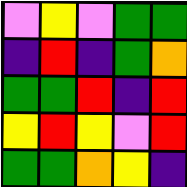[["violet", "yellow", "violet", "green", "green"], ["indigo", "red", "indigo", "green", "orange"], ["green", "green", "red", "indigo", "red"], ["yellow", "red", "yellow", "violet", "red"], ["green", "green", "orange", "yellow", "indigo"]]